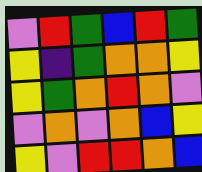[["violet", "red", "green", "blue", "red", "green"], ["yellow", "indigo", "green", "orange", "orange", "yellow"], ["yellow", "green", "orange", "red", "orange", "violet"], ["violet", "orange", "violet", "orange", "blue", "yellow"], ["yellow", "violet", "red", "red", "orange", "blue"]]